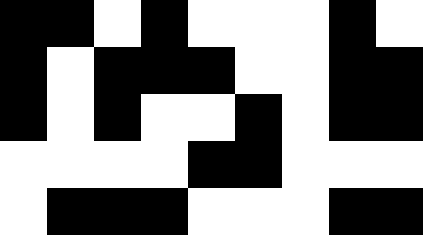[["black", "black", "white", "black", "white", "white", "white", "black", "white"], ["black", "white", "black", "black", "black", "white", "white", "black", "black"], ["black", "white", "black", "white", "white", "black", "white", "black", "black"], ["white", "white", "white", "white", "black", "black", "white", "white", "white"], ["white", "black", "black", "black", "white", "white", "white", "black", "black"]]